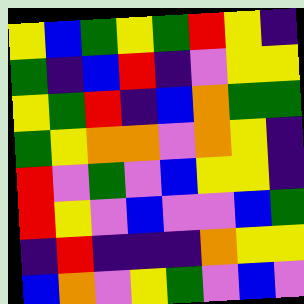[["yellow", "blue", "green", "yellow", "green", "red", "yellow", "indigo"], ["green", "indigo", "blue", "red", "indigo", "violet", "yellow", "yellow"], ["yellow", "green", "red", "indigo", "blue", "orange", "green", "green"], ["green", "yellow", "orange", "orange", "violet", "orange", "yellow", "indigo"], ["red", "violet", "green", "violet", "blue", "yellow", "yellow", "indigo"], ["red", "yellow", "violet", "blue", "violet", "violet", "blue", "green"], ["indigo", "red", "indigo", "indigo", "indigo", "orange", "yellow", "yellow"], ["blue", "orange", "violet", "yellow", "green", "violet", "blue", "violet"]]